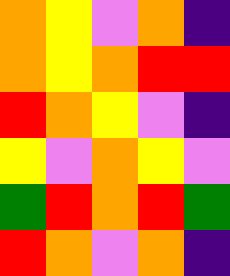[["orange", "yellow", "violet", "orange", "indigo"], ["orange", "yellow", "orange", "red", "red"], ["red", "orange", "yellow", "violet", "indigo"], ["yellow", "violet", "orange", "yellow", "violet"], ["green", "red", "orange", "red", "green"], ["red", "orange", "violet", "orange", "indigo"]]